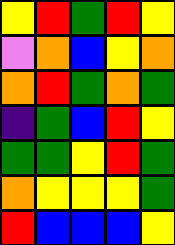[["yellow", "red", "green", "red", "yellow"], ["violet", "orange", "blue", "yellow", "orange"], ["orange", "red", "green", "orange", "green"], ["indigo", "green", "blue", "red", "yellow"], ["green", "green", "yellow", "red", "green"], ["orange", "yellow", "yellow", "yellow", "green"], ["red", "blue", "blue", "blue", "yellow"]]